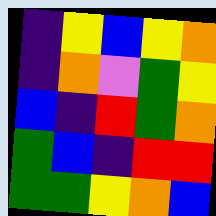[["indigo", "yellow", "blue", "yellow", "orange"], ["indigo", "orange", "violet", "green", "yellow"], ["blue", "indigo", "red", "green", "orange"], ["green", "blue", "indigo", "red", "red"], ["green", "green", "yellow", "orange", "blue"]]